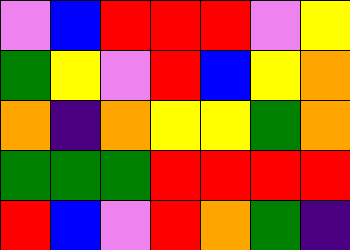[["violet", "blue", "red", "red", "red", "violet", "yellow"], ["green", "yellow", "violet", "red", "blue", "yellow", "orange"], ["orange", "indigo", "orange", "yellow", "yellow", "green", "orange"], ["green", "green", "green", "red", "red", "red", "red"], ["red", "blue", "violet", "red", "orange", "green", "indigo"]]